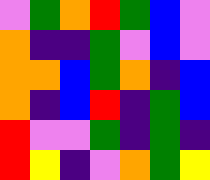[["violet", "green", "orange", "red", "green", "blue", "violet"], ["orange", "indigo", "indigo", "green", "violet", "blue", "violet"], ["orange", "orange", "blue", "green", "orange", "indigo", "blue"], ["orange", "indigo", "blue", "red", "indigo", "green", "blue"], ["red", "violet", "violet", "green", "indigo", "green", "indigo"], ["red", "yellow", "indigo", "violet", "orange", "green", "yellow"]]